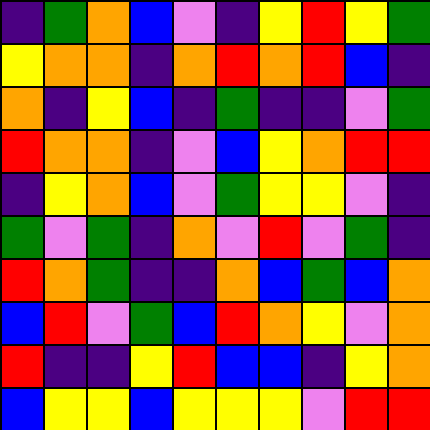[["indigo", "green", "orange", "blue", "violet", "indigo", "yellow", "red", "yellow", "green"], ["yellow", "orange", "orange", "indigo", "orange", "red", "orange", "red", "blue", "indigo"], ["orange", "indigo", "yellow", "blue", "indigo", "green", "indigo", "indigo", "violet", "green"], ["red", "orange", "orange", "indigo", "violet", "blue", "yellow", "orange", "red", "red"], ["indigo", "yellow", "orange", "blue", "violet", "green", "yellow", "yellow", "violet", "indigo"], ["green", "violet", "green", "indigo", "orange", "violet", "red", "violet", "green", "indigo"], ["red", "orange", "green", "indigo", "indigo", "orange", "blue", "green", "blue", "orange"], ["blue", "red", "violet", "green", "blue", "red", "orange", "yellow", "violet", "orange"], ["red", "indigo", "indigo", "yellow", "red", "blue", "blue", "indigo", "yellow", "orange"], ["blue", "yellow", "yellow", "blue", "yellow", "yellow", "yellow", "violet", "red", "red"]]